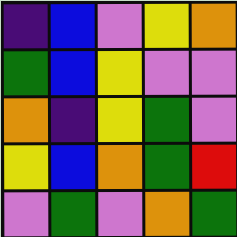[["indigo", "blue", "violet", "yellow", "orange"], ["green", "blue", "yellow", "violet", "violet"], ["orange", "indigo", "yellow", "green", "violet"], ["yellow", "blue", "orange", "green", "red"], ["violet", "green", "violet", "orange", "green"]]